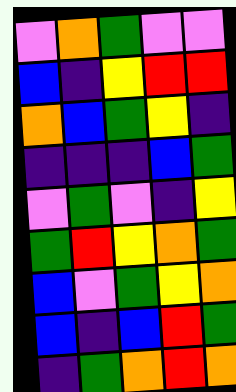[["violet", "orange", "green", "violet", "violet"], ["blue", "indigo", "yellow", "red", "red"], ["orange", "blue", "green", "yellow", "indigo"], ["indigo", "indigo", "indigo", "blue", "green"], ["violet", "green", "violet", "indigo", "yellow"], ["green", "red", "yellow", "orange", "green"], ["blue", "violet", "green", "yellow", "orange"], ["blue", "indigo", "blue", "red", "green"], ["indigo", "green", "orange", "red", "orange"]]